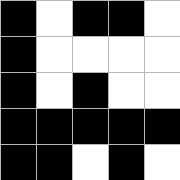[["black", "white", "black", "black", "white"], ["black", "white", "white", "white", "white"], ["black", "white", "black", "white", "white"], ["black", "black", "black", "black", "black"], ["black", "black", "white", "black", "white"]]